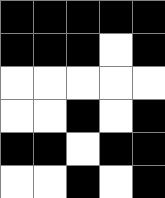[["black", "black", "black", "black", "black"], ["black", "black", "black", "white", "black"], ["white", "white", "white", "white", "white"], ["white", "white", "black", "white", "black"], ["black", "black", "white", "black", "black"], ["white", "white", "black", "white", "black"]]